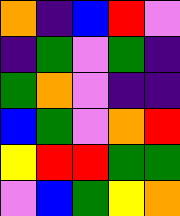[["orange", "indigo", "blue", "red", "violet"], ["indigo", "green", "violet", "green", "indigo"], ["green", "orange", "violet", "indigo", "indigo"], ["blue", "green", "violet", "orange", "red"], ["yellow", "red", "red", "green", "green"], ["violet", "blue", "green", "yellow", "orange"]]